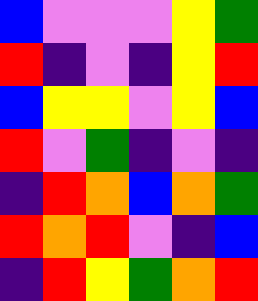[["blue", "violet", "violet", "violet", "yellow", "green"], ["red", "indigo", "violet", "indigo", "yellow", "red"], ["blue", "yellow", "yellow", "violet", "yellow", "blue"], ["red", "violet", "green", "indigo", "violet", "indigo"], ["indigo", "red", "orange", "blue", "orange", "green"], ["red", "orange", "red", "violet", "indigo", "blue"], ["indigo", "red", "yellow", "green", "orange", "red"]]